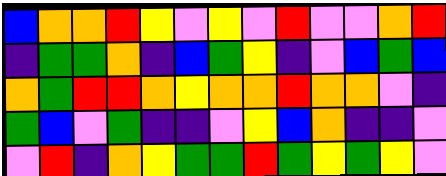[["blue", "orange", "orange", "red", "yellow", "violet", "yellow", "violet", "red", "violet", "violet", "orange", "red"], ["indigo", "green", "green", "orange", "indigo", "blue", "green", "yellow", "indigo", "violet", "blue", "green", "blue"], ["orange", "green", "red", "red", "orange", "yellow", "orange", "orange", "red", "orange", "orange", "violet", "indigo"], ["green", "blue", "violet", "green", "indigo", "indigo", "violet", "yellow", "blue", "orange", "indigo", "indigo", "violet"], ["violet", "red", "indigo", "orange", "yellow", "green", "green", "red", "green", "yellow", "green", "yellow", "violet"]]